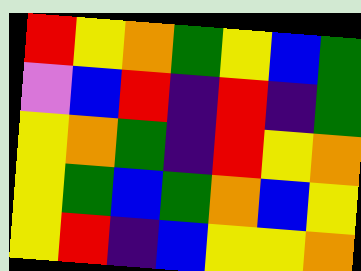[["red", "yellow", "orange", "green", "yellow", "blue", "green"], ["violet", "blue", "red", "indigo", "red", "indigo", "green"], ["yellow", "orange", "green", "indigo", "red", "yellow", "orange"], ["yellow", "green", "blue", "green", "orange", "blue", "yellow"], ["yellow", "red", "indigo", "blue", "yellow", "yellow", "orange"]]